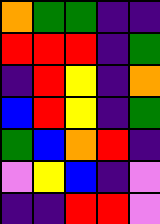[["orange", "green", "green", "indigo", "indigo"], ["red", "red", "red", "indigo", "green"], ["indigo", "red", "yellow", "indigo", "orange"], ["blue", "red", "yellow", "indigo", "green"], ["green", "blue", "orange", "red", "indigo"], ["violet", "yellow", "blue", "indigo", "violet"], ["indigo", "indigo", "red", "red", "violet"]]